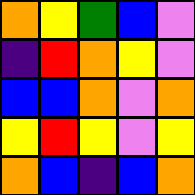[["orange", "yellow", "green", "blue", "violet"], ["indigo", "red", "orange", "yellow", "violet"], ["blue", "blue", "orange", "violet", "orange"], ["yellow", "red", "yellow", "violet", "yellow"], ["orange", "blue", "indigo", "blue", "orange"]]